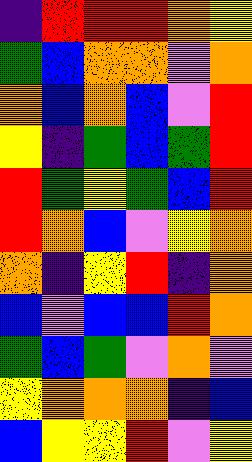[["indigo", "red", "red", "red", "orange", "yellow"], ["green", "blue", "orange", "orange", "violet", "orange"], ["orange", "blue", "orange", "blue", "violet", "red"], ["yellow", "indigo", "green", "blue", "green", "red"], ["red", "green", "yellow", "green", "blue", "red"], ["red", "orange", "blue", "violet", "yellow", "orange"], ["orange", "indigo", "yellow", "red", "indigo", "orange"], ["blue", "violet", "blue", "blue", "red", "orange"], ["green", "blue", "green", "violet", "orange", "violet"], ["yellow", "orange", "orange", "orange", "indigo", "blue"], ["blue", "yellow", "yellow", "red", "violet", "yellow"]]